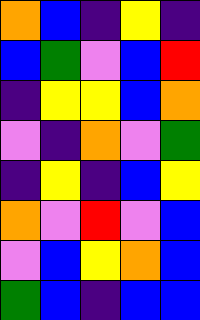[["orange", "blue", "indigo", "yellow", "indigo"], ["blue", "green", "violet", "blue", "red"], ["indigo", "yellow", "yellow", "blue", "orange"], ["violet", "indigo", "orange", "violet", "green"], ["indigo", "yellow", "indigo", "blue", "yellow"], ["orange", "violet", "red", "violet", "blue"], ["violet", "blue", "yellow", "orange", "blue"], ["green", "blue", "indigo", "blue", "blue"]]